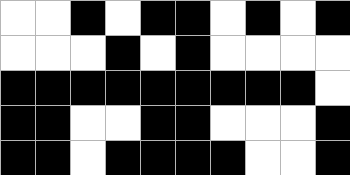[["white", "white", "black", "white", "black", "black", "white", "black", "white", "black"], ["white", "white", "white", "black", "white", "black", "white", "white", "white", "white"], ["black", "black", "black", "black", "black", "black", "black", "black", "black", "white"], ["black", "black", "white", "white", "black", "black", "white", "white", "white", "black"], ["black", "black", "white", "black", "black", "black", "black", "white", "white", "black"]]